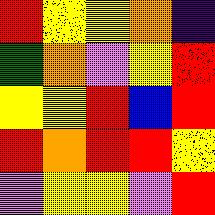[["red", "yellow", "yellow", "orange", "indigo"], ["green", "orange", "violet", "yellow", "red"], ["yellow", "yellow", "red", "blue", "red"], ["red", "orange", "red", "red", "yellow"], ["violet", "yellow", "yellow", "violet", "red"]]